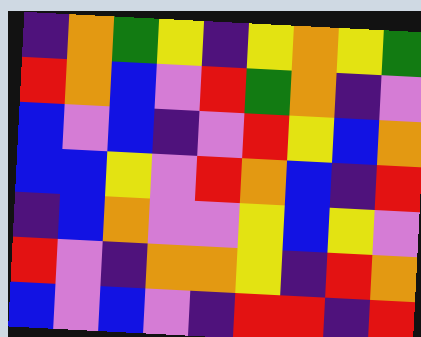[["indigo", "orange", "green", "yellow", "indigo", "yellow", "orange", "yellow", "green"], ["red", "orange", "blue", "violet", "red", "green", "orange", "indigo", "violet"], ["blue", "violet", "blue", "indigo", "violet", "red", "yellow", "blue", "orange"], ["blue", "blue", "yellow", "violet", "red", "orange", "blue", "indigo", "red"], ["indigo", "blue", "orange", "violet", "violet", "yellow", "blue", "yellow", "violet"], ["red", "violet", "indigo", "orange", "orange", "yellow", "indigo", "red", "orange"], ["blue", "violet", "blue", "violet", "indigo", "red", "red", "indigo", "red"]]